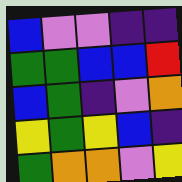[["blue", "violet", "violet", "indigo", "indigo"], ["green", "green", "blue", "blue", "red"], ["blue", "green", "indigo", "violet", "orange"], ["yellow", "green", "yellow", "blue", "indigo"], ["green", "orange", "orange", "violet", "yellow"]]